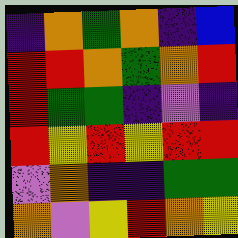[["indigo", "orange", "green", "orange", "indigo", "blue"], ["red", "red", "orange", "green", "orange", "red"], ["red", "green", "green", "indigo", "violet", "indigo"], ["red", "yellow", "red", "yellow", "red", "red"], ["violet", "orange", "indigo", "indigo", "green", "green"], ["orange", "violet", "yellow", "red", "orange", "yellow"]]